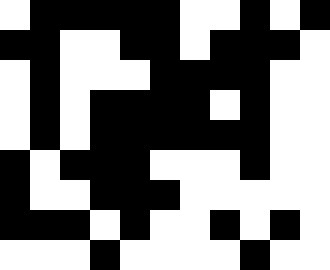[["white", "black", "black", "black", "black", "black", "white", "white", "black", "white", "black"], ["black", "black", "white", "white", "black", "black", "white", "black", "black", "black", "white"], ["white", "black", "white", "white", "white", "black", "black", "black", "black", "white", "white"], ["white", "black", "white", "black", "black", "black", "black", "white", "black", "white", "white"], ["white", "black", "white", "black", "black", "black", "black", "black", "black", "white", "white"], ["black", "white", "black", "black", "black", "white", "white", "white", "black", "white", "white"], ["black", "white", "white", "black", "black", "black", "white", "white", "white", "white", "white"], ["black", "black", "black", "white", "black", "white", "white", "black", "white", "black", "white"], ["white", "white", "white", "black", "white", "white", "white", "white", "black", "white", "white"]]